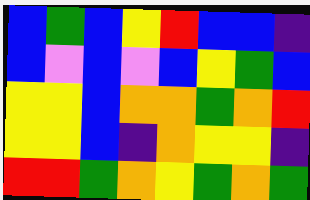[["blue", "green", "blue", "yellow", "red", "blue", "blue", "indigo"], ["blue", "violet", "blue", "violet", "blue", "yellow", "green", "blue"], ["yellow", "yellow", "blue", "orange", "orange", "green", "orange", "red"], ["yellow", "yellow", "blue", "indigo", "orange", "yellow", "yellow", "indigo"], ["red", "red", "green", "orange", "yellow", "green", "orange", "green"]]